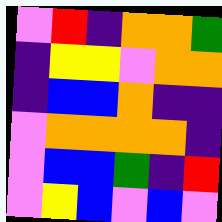[["violet", "red", "indigo", "orange", "orange", "green"], ["indigo", "yellow", "yellow", "violet", "orange", "orange"], ["indigo", "blue", "blue", "orange", "indigo", "indigo"], ["violet", "orange", "orange", "orange", "orange", "indigo"], ["violet", "blue", "blue", "green", "indigo", "red"], ["violet", "yellow", "blue", "violet", "blue", "violet"]]